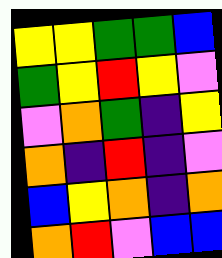[["yellow", "yellow", "green", "green", "blue"], ["green", "yellow", "red", "yellow", "violet"], ["violet", "orange", "green", "indigo", "yellow"], ["orange", "indigo", "red", "indigo", "violet"], ["blue", "yellow", "orange", "indigo", "orange"], ["orange", "red", "violet", "blue", "blue"]]